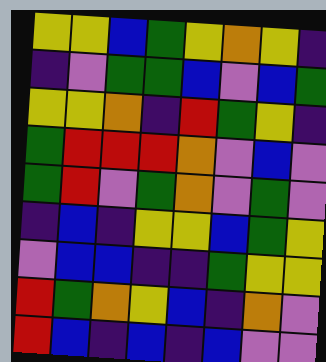[["yellow", "yellow", "blue", "green", "yellow", "orange", "yellow", "indigo"], ["indigo", "violet", "green", "green", "blue", "violet", "blue", "green"], ["yellow", "yellow", "orange", "indigo", "red", "green", "yellow", "indigo"], ["green", "red", "red", "red", "orange", "violet", "blue", "violet"], ["green", "red", "violet", "green", "orange", "violet", "green", "violet"], ["indigo", "blue", "indigo", "yellow", "yellow", "blue", "green", "yellow"], ["violet", "blue", "blue", "indigo", "indigo", "green", "yellow", "yellow"], ["red", "green", "orange", "yellow", "blue", "indigo", "orange", "violet"], ["red", "blue", "indigo", "blue", "indigo", "blue", "violet", "violet"]]